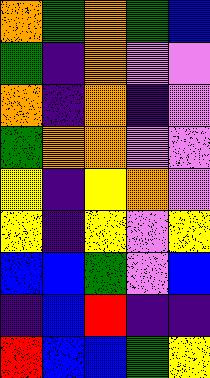[["orange", "green", "orange", "green", "blue"], ["green", "indigo", "orange", "violet", "violet"], ["orange", "indigo", "orange", "indigo", "violet"], ["green", "orange", "orange", "violet", "violet"], ["yellow", "indigo", "yellow", "orange", "violet"], ["yellow", "indigo", "yellow", "violet", "yellow"], ["blue", "blue", "green", "violet", "blue"], ["indigo", "blue", "red", "indigo", "indigo"], ["red", "blue", "blue", "green", "yellow"]]